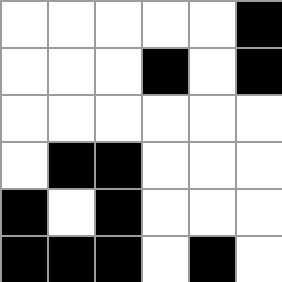[["white", "white", "white", "white", "white", "black"], ["white", "white", "white", "black", "white", "black"], ["white", "white", "white", "white", "white", "white"], ["white", "black", "black", "white", "white", "white"], ["black", "white", "black", "white", "white", "white"], ["black", "black", "black", "white", "black", "white"]]